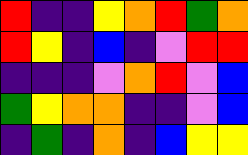[["red", "indigo", "indigo", "yellow", "orange", "red", "green", "orange"], ["red", "yellow", "indigo", "blue", "indigo", "violet", "red", "red"], ["indigo", "indigo", "indigo", "violet", "orange", "red", "violet", "blue"], ["green", "yellow", "orange", "orange", "indigo", "indigo", "violet", "blue"], ["indigo", "green", "indigo", "orange", "indigo", "blue", "yellow", "yellow"]]